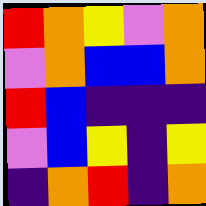[["red", "orange", "yellow", "violet", "orange"], ["violet", "orange", "blue", "blue", "orange"], ["red", "blue", "indigo", "indigo", "indigo"], ["violet", "blue", "yellow", "indigo", "yellow"], ["indigo", "orange", "red", "indigo", "orange"]]